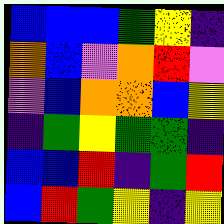[["blue", "blue", "blue", "green", "yellow", "indigo"], ["orange", "blue", "violet", "orange", "red", "violet"], ["violet", "blue", "orange", "orange", "blue", "yellow"], ["indigo", "green", "yellow", "green", "green", "indigo"], ["blue", "blue", "red", "indigo", "green", "red"], ["blue", "red", "green", "yellow", "indigo", "yellow"]]